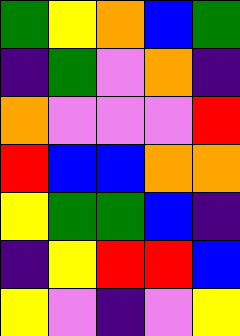[["green", "yellow", "orange", "blue", "green"], ["indigo", "green", "violet", "orange", "indigo"], ["orange", "violet", "violet", "violet", "red"], ["red", "blue", "blue", "orange", "orange"], ["yellow", "green", "green", "blue", "indigo"], ["indigo", "yellow", "red", "red", "blue"], ["yellow", "violet", "indigo", "violet", "yellow"]]